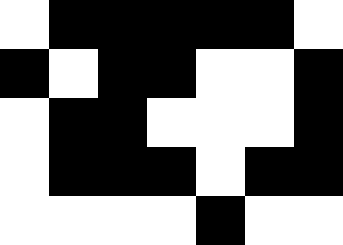[["white", "black", "black", "black", "black", "black", "white"], ["black", "white", "black", "black", "white", "white", "black"], ["white", "black", "black", "white", "white", "white", "black"], ["white", "black", "black", "black", "white", "black", "black"], ["white", "white", "white", "white", "black", "white", "white"]]